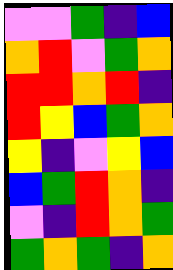[["violet", "violet", "green", "indigo", "blue"], ["orange", "red", "violet", "green", "orange"], ["red", "red", "orange", "red", "indigo"], ["red", "yellow", "blue", "green", "orange"], ["yellow", "indigo", "violet", "yellow", "blue"], ["blue", "green", "red", "orange", "indigo"], ["violet", "indigo", "red", "orange", "green"], ["green", "orange", "green", "indigo", "orange"]]